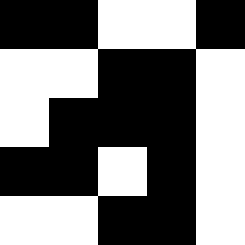[["black", "black", "white", "white", "black"], ["white", "white", "black", "black", "white"], ["white", "black", "black", "black", "white"], ["black", "black", "white", "black", "white"], ["white", "white", "black", "black", "white"]]